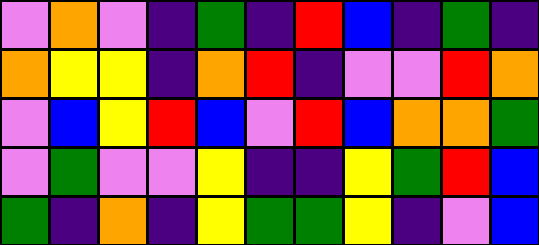[["violet", "orange", "violet", "indigo", "green", "indigo", "red", "blue", "indigo", "green", "indigo"], ["orange", "yellow", "yellow", "indigo", "orange", "red", "indigo", "violet", "violet", "red", "orange"], ["violet", "blue", "yellow", "red", "blue", "violet", "red", "blue", "orange", "orange", "green"], ["violet", "green", "violet", "violet", "yellow", "indigo", "indigo", "yellow", "green", "red", "blue"], ["green", "indigo", "orange", "indigo", "yellow", "green", "green", "yellow", "indigo", "violet", "blue"]]